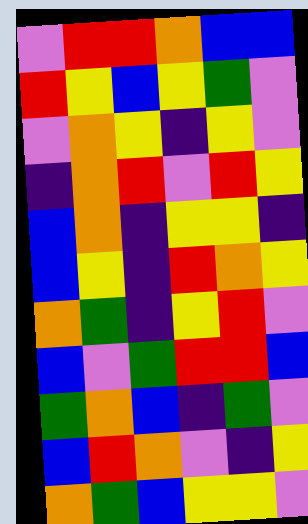[["violet", "red", "red", "orange", "blue", "blue"], ["red", "yellow", "blue", "yellow", "green", "violet"], ["violet", "orange", "yellow", "indigo", "yellow", "violet"], ["indigo", "orange", "red", "violet", "red", "yellow"], ["blue", "orange", "indigo", "yellow", "yellow", "indigo"], ["blue", "yellow", "indigo", "red", "orange", "yellow"], ["orange", "green", "indigo", "yellow", "red", "violet"], ["blue", "violet", "green", "red", "red", "blue"], ["green", "orange", "blue", "indigo", "green", "violet"], ["blue", "red", "orange", "violet", "indigo", "yellow"], ["orange", "green", "blue", "yellow", "yellow", "violet"]]